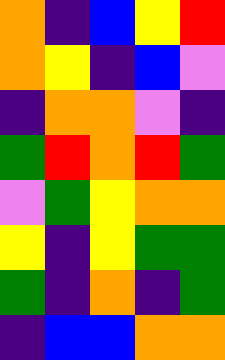[["orange", "indigo", "blue", "yellow", "red"], ["orange", "yellow", "indigo", "blue", "violet"], ["indigo", "orange", "orange", "violet", "indigo"], ["green", "red", "orange", "red", "green"], ["violet", "green", "yellow", "orange", "orange"], ["yellow", "indigo", "yellow", "green", "green"], ["green", "indigo", "orange", "indigo", "green"], ["indigo", "blue", "blue", "orange", "orange"]]